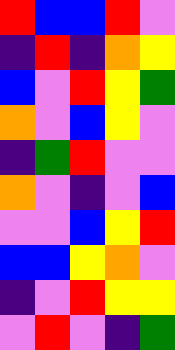[["red", "blue", "blue", "red", "violet"], ["indigo", "red", "indigo", "orange", "yellow"], ["blue", "violet", "red", "yellow", "green"], ["orange", "violet", "blue", "yellow", "violet"], ["indigo", "green", "red", "violet", "violet"], ["orange", "violet", "indigo", "violet", "blue"], ["violet", "violet", "blue", "yellow", "red"], ["blue", "blue", "yellow", "orange", "violet"], ["indigo", "violet", "red", "yellow", "yellow"], ["violet", "red", "violet", "indigo", "green"]]